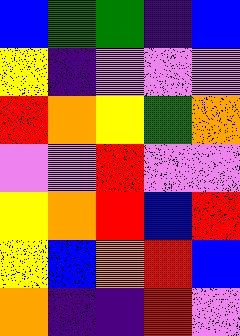[["blue", "green", "green", "indigo", "blue"], ["yellow", "indigo", "violet", "violet", "violet"], ["red", "orange", "yellow", "green", "orange"], ["violet", "violet", "red", "violet", "violet"], ["yellow", "orange", "red", "blue", "red"], ["yellow", "blue", "orange", "red", "blue"], ["orange", "indigo", "indigo", "red", "violet"]]